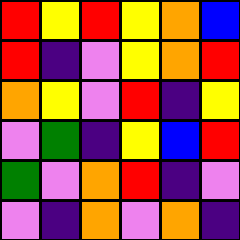[["red", "yellow", "red", "yellow", "orange", "blue"], ["red", "indigo", "violet", "yellow", "orange", "red"], ["orange", "yellow", "violet", "red", "indigo", "yellow"], ["violet", "green", "indigo", "yellow", "blue", "red"], ["green", "violet", "orange", "red", "indigo", "violet"], ["violet", "indigo", "orange", "violet", "orange", "indigo"]]